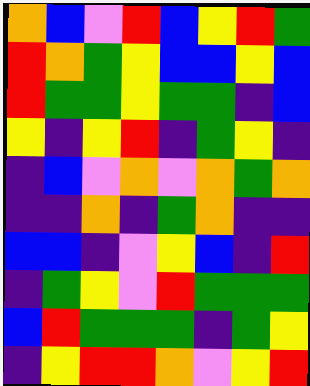[["orange", "blue", "violet", "red", "blue", "yellow", "red", "green"], ["red", "orange", "green", "yellow", "blue", "blue", "yellow", "blue"], ["red", "green", "green", "yellow", "green", "green", "indigo", "blue"], ["yellow", "indigo", "yellow", "red", "indigo", "green", "yellow", "indigo"], ["indigo", "blue", "violet", "orange", "violet", "orange", "green", "orange"], ["indigo", "indigo", "orange", "indigo", "green", "orange", "indigo", "indigo"], ["blue", "blue", "indigo", "violet", "yellow", "blue", "indigo", "red"], ["indigo", "green", "yellow", "violet", "red", "green", "green", "green"], ["blue", "red", "green", "green", "green", "indigo", "green", "yellow"], ["indigo", "yellow", "red", "red", "orange", "violet", "yellow", "red"]]